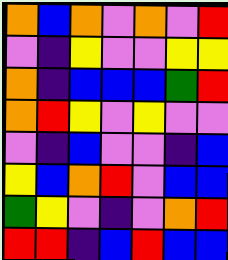[["orange", "blue", "orange", "violet", "orange", "violet", "red"], ["violet", "indigo", "yellow", "violet", "violet", "yellow", "yellow"], ["orange", "indigo", "blue", "blue", "blue", "green", "red"], ["orange", "red", "yellow", "violet", "yellow", "violet", "violet"], ["violet", "indigo", "blue", "violet", "violet", "indigo", "blue"], ["yellow", "blue", "orange", "red", "violet", "blue", "blue"], ["green", "yellow", "violet", "indigo", "violet", "orange", "red"], ["red", "red", "indigo", "blue", "red", "blue", "blue"]]